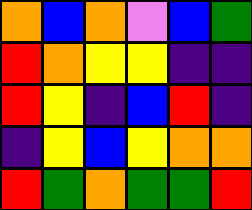[["orange", "blue", "orange", "violet", "blue", "green"], ["red", "orange", "yellow", "yellow", "indigo", "indigo"], ["red", "yellow", "indigo", "blue", "red", "indigo"], ["indigo", "yellow", "blue", "yellow", "orange", "orange"], ["red", "green", "orange", "green", "green", "red"]]